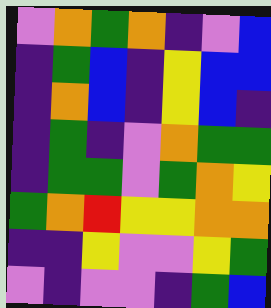[["violet", "orange", "green", "orange", "indigo", "violet", "blue"], ["indigo", "green", "blue", "indigo", "yellow", "blue", "blue"], ["indigo", "orange", "blue", "indigo", "yellow", "blue", "indigo"], ["indigo", "green", "indigo", "violet", "orange", "green", "green"], ["indigo", "green", "green", "violet", "green", "orange", "yellow"], ["green", "orange", "red", "yellow", "yellow", "orange", "orange"], ["indigo", "indigo", "yellow", "violet", "violet", "yellow", "green"], ["violet", "indigo", "violet", "violet", "indigo", "green", "blue"]]